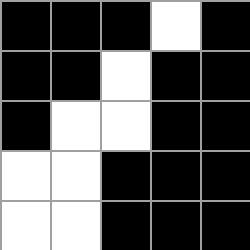[["black", "black", "black", "white", "black"], ["black", "black", "white", "black", "black"], ["black", "white", "white", "black", "black"], ["white", "white", "black", "black", "black"], ["white", "white", "black", "black", "black"]]